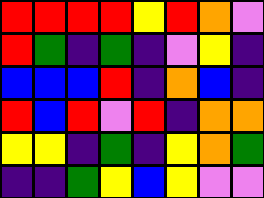[["red", "red", "red", "red", "yellow", "red", "orange", "violet"], ["red", "green", "indigo", "green", "indigo", "violet", "yellow", "indigo"], ["blue", "blue", "blue", "red", "indigo", "orange", "blue", "indigo"], ["red", "blue", "red", "violet", "red", "indigo", "orange", "orange"], ["yellow", "yellow", "indigo", "green", "indigo", "yellow", "orange", "green"], ["indigo", "indigo", "green", "yellow", "blue", "yellow", "violet", "violet"]]